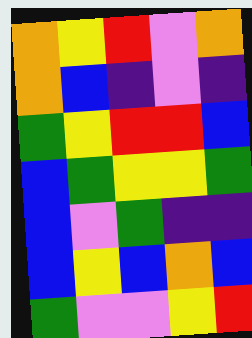[["orange", "yellow", "red", "violet", "orange"], ["orange", "blue", "indigo", "violet", "indigo"], ["green", "yellow", "red", "red", "blue"], ["blue", "green", "yellow", "yellow", "green"], ["blue", "violet", "green", "indigo", "indigo"], ["blue", "yellow", "blue", "orange", "blue"], ["green", "violet", "violet", "yellow", "red"]]